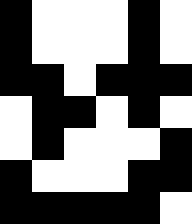[["black", "white", "white", "white", "black", "white"], ["black", "white", "white", "white", "black", "white"], ["black", "black", "white", "black", "black", "black"], ["white", "black", "black", "white", "black", "white"], ["white", "black", "white", "white", "white", "black"], ["black", "white", "white", "white", "black", "black"], ["black", "black", "black", "black", "black", "white"]]